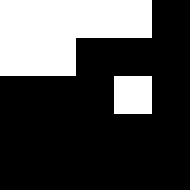[["white", "white", "white", "white", "black"], ["white", "white", "black", "black", "black"], ["black", "black", "black", "white", "black"], ["black", "black", "black", "black", "black"], ["black", "black", "black", "black", "black"]]